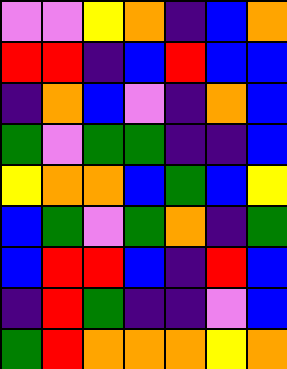[["violet", "violet", "yellow", "orange", "indigo", "blue", "orange"], ["red", "red", "indigo", "blue", "red", "blue", "blue"], ["indigo", "orange", "blue", "violet", "indigo", "orange", "blue"], ["green", "violet", "green", "green", "indigo", "indigo", "blue"], ["yellow", "orange", "orange", "blue", "green", "blue", "yellow"], ["blue", "green", "violet", "green", "orange", "indigo", "green"], ["blue", "red", "red", "blue", "indigo", "red", "blue"], ["indigo", "red", "green", "indigo", "indigo", "violet", "blue"], ["green", "red", "orange", "orange", "orange", "yellow", "orange"]]